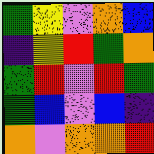[["green", "yellow", "violet", "orange", "blue"], ["indigo", "yellow", "red", "green", "orange"], ["green", "red", "violet", "red", "green"], ["green", "blue", "violet", "blue", "indigo"], ["orange", "violet", "orange", "orange", "red"]]